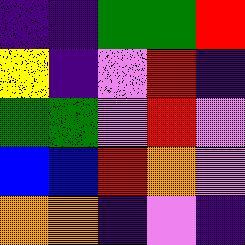[["indigo", "indigo", "green", "green", "red"], ["yellow", "indigo", "violet", "red", "indigo"], ["green", "green", "violet", "red", "violet"], ["blue", "blue", "red", "orange", "violet"], ["orange", "orange", "indigo", "violet", "indigo"]]